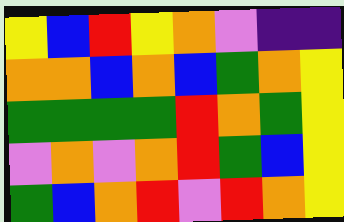[["yellow", "blue", "red", "yellow", "orange", "violet", "indigo", "indigo"], ["orange", "orange", "blue", "orange", "blue", "green", "orange", "yellow"], ["green", "green", "green", "green", "red", "orange", "green", "yellow"], ["violet", "orange", "violet", "orange", "red", "green", "blue", "yellow"], ["green", "blue", "orange", "red", "violet", "red", "orange", "yellow"]]